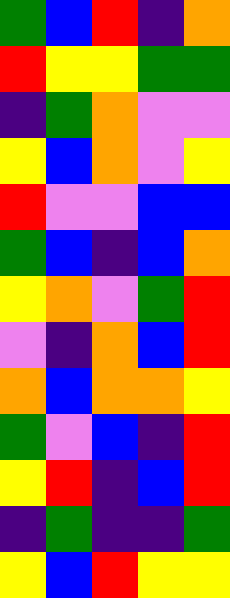[["green", "blue", "red", "indigo", "orange"], ["red", "yellow", "yellow", "green", "green"], ["indigo", "green", "orange", "violet", "violet"], ["yellow", "blue", "orange", "violet", "yellow"], ["red", "violet", "violet", "blue", "blue"], ["green", "blue", "indigo", "blue", "orange"], ["yellow", "orange", "violet", "green", "red"], ["violet", "indigo", "orange", "blue", "red"], ["orange", "blue", "orange", "orange", "yellow"], ["green", "violet", "blue", "indigo", "red"], ["yellow", "red", "indigo", "blue", "red"], ["indigo", "green", "indigo", "indigo", "green"], ["yellow", "blue", "red", "yellow", "yellow"]]